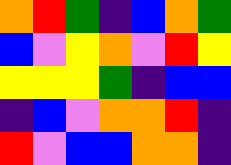[["orange", "red", "green", "indigo", "blue", "orange", "green"], ["blue", "violet", "yellow", "orange", "violet", "red", "yellow"], ["yellow", "yellow", "yellow", "green", "indigo", "blue", "blue"], ["indigo", "blue", "violet", "orange", "orange", "red", "indigo"], ["red", "violet", "blue", "blue", "orange", "orange", "indigo"]]